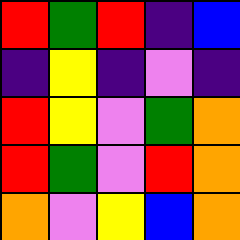[["red", "green", "red", "indigo", "blue"], ["indigo", "yellow", "indigo", "violet", "indigo"], ["red", "yellow", "violet", "green", "orange"], ["red", "green", "violet", "red", "orange"], ["orange", "violet", "yellow", "blue", "orange"]]